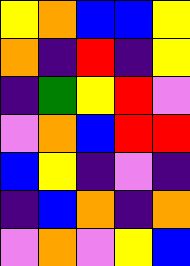[["yellow", "orange", "blue", "blue", "yellow"], ["orange", "indigo", "red", "indigo", "yellow"], ["indigo", "green", "yellow", "red", "violet"], ["violet", "orange", "blue", "red", "red"], ["blue", "yellow", "indigo", "violet", "indigo"], ["indigo", "blue", "orange", "indigo", "orange"], ["violet", "orange", "violet", "yellow", "blue"]]